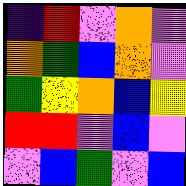[["indigo", "red", "violet", "orange", "violet"], ["orange", "green", "blue", "orange", "violet"], ["green", "yellow", "orange", "blue", "yellow"], ["red", "red", "violet", "blue", "violet"], ["violet", "blue", "green", "violet", "blue"]]